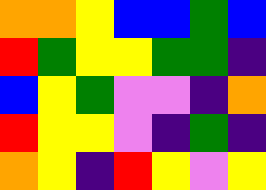[["orange", "orange", "yellow", "blue", "blue", "green", "blue"], ["red", "green", "yellow", "yellow", "green", "green", "indigo"], ["blue", "yellow", "green", "violet", "violet", "indigo", "orange"], ["red", "yellow", "yellow", "violet", "indigo", "green", "indigo"], ["orange", "yellow", "indigo", "red", "yellow", "violet", "yellow"]]